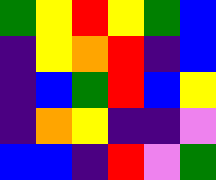[["green", "yellow", "red", "yellow", "green", "blue"], ["indigo", "yellow", "orange", "red", "indigo", "blue"], ["indigo", "blue", "green", "red", "blue", "yellow"], ["indigo", "orange", "yellow", "indigo", "indigo", "violet"], ["blue", "blue", "indigo", "red", "violet", "green"]]